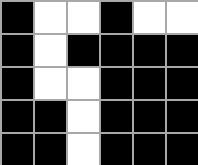[["black", "white", "white", "black", "white", "white"], ["black", "white", "black", "black", "black", "black"], ["black", "white", "white", "black", "black", "black"], ["black", "black", "white", "black", "black", "black"], ["black", "black", "white", "black", "black", "black"]]